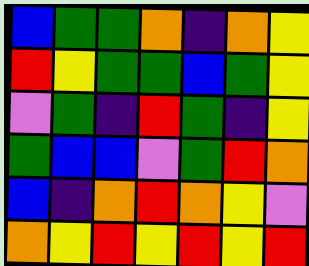[["blue", "green", "green", "orange", "indigo", "orange", "yellow"], ["red", "yellow", "green", "green", "blue", "green", "yellow"], ["violet", "green", "indigo", "red", "green", "indigo", "yellow"], ["green", "blue", "blue", "violet", "green", "red", "orange"], ["blue", "indigo", "orange", "red", "orange", "yellow", "violet"], ["orange", "yellow", "red", "yellow", "red", "yellow", "red"]]